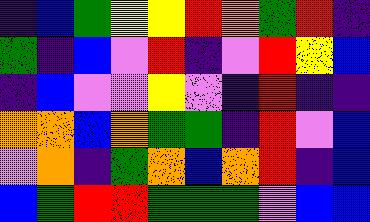[["indigo", "blue", "green", "yellow", "yellow", "red", "orange", "green", "red", "indigo"], ["green", "indigo", "blue", "violet", "red", "indigo", "violet", "red", "yellow", "blue"], ["indigo", "blue", "violet", "violet", "yellow", "violet", "indigo", "red", "indigo", "indigo"], ["orange", "orange", "blue", "orange", "green", "green", "indigo", "red", "violet", "blue"], ["violet", "orange", "indigo", "green", "orange", "blue", "orange", "red", "indigo", "blue"], ["blue", "green", "red", "red", "green", "green", "green", "violet", "blue", "blue"]]